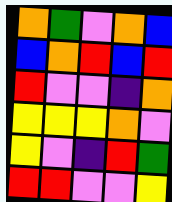[["orange", "green", "violet", "orange", "blue"], ["blue", "orange", "red", "blue", "red"], ["red", "violet", "violet", "indigo", "orange"], ["yellow", "yellow", "yellow", "orange", "violet"], ["yellow", "violet", "indigo", "red", "green"], ["red", "red", "violet", "violet", "yellow"]]